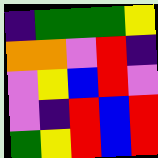[["indigo", "green", "green", "green", "yellow"], ["orange", "orange", "violet", "red", "indigo"], ["violet", "yellow", "blue", "red", "violet"], ["violet", "indigo", "red", "blue", "red"], ["green", "yellow", "red", "blue", "red"]]